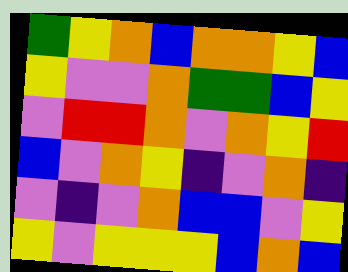[["green", "yellow", "orange", "blue", "orange", "orange", "yellow", "blue"], ["yellow", "violet", "violet", "orange", "green", "green", "blue", "yellow"], ["violet", "red", "red", "orange", "violet", "orange", "yellow", "red"], ["blue", "violet", "orange", "yellow", "indigo", "violet", "orange", "indigo"], ["violet", "indigo", "violet", "orange", "blue", "blue", "violet", "yellow"], ["yellow", "violet", "yellow", "yellow", "yellow", "blue", "orange", "blue"]]